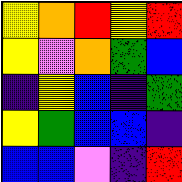[["yellow", "orange", "red", "yellow", "red"], ["yellow", "violet", "orange", "green", "blue"], ["indigo", "yellow", "blue", "indigo", "green"], ["yellow", "green", "blue", "blue", "indigo"], ["blue", "blue", "violet", "indigo", "red"]]